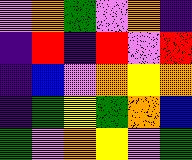[["violet", "orange", "green", "violet", "orange", "indigo"], ["indigo", "red", "indigo", "red", "violet", "red"], ["indigo", "blue", "violet", "orange", "yellow", "orange"], ["indigo", "green", "yellow", "green", "orange", "blue"], ["green", "violet", "orange", "yellow", "violet", "green"]]